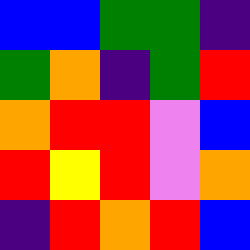[["blue", "blue", "green", "green", "indigo"], ["green", "orange", "indigo", "green", "red"], ["orange", "red", "red", "violet", "blue"], ["red", "yellow", "red", "violet", "orange"], ["indigo", "red", "orange", "red", "blue"]]